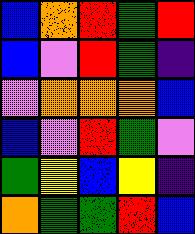[["blue", "orange", "red", "green", "red"], ["blue", "violet", "red", "green", "indigo"], ["violet", "orange", "orange", "orange", "blue"], ["blue", "violet", "red", "green", "violet"], ["green", "yellow", "blue", "yellow", "indigo"], ["orange", "green", "green", "red", "blue"]]